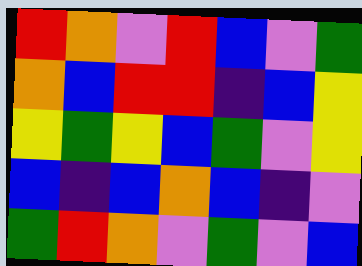[["red", "orange", "violet", "red", "blue", "violet", "green"], ["orange", "blue", "red", "red", "indigo", "blue", "yellow"], ["yellow", "green", "yellow", "blue", "green", "violet", "yellow"], ["blue", "indigo", "blue", "orange", "blue", "indigo", "violet"], ["green", "red", "orange", "violet", "green", "violet", "blue"]]